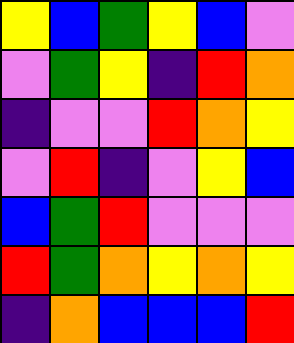[["yellow", "blue", "green", "yellow", "blue", "violet"], ["violet", "green", "yellow", "indigo", "red", "orange"], ["indigo", "violet", "violet", "red", "orange", "yellow"], ["violet", "red", "indigo", "violet", "yellow", "blue"], ["blue", "green", "red", "violet", "violet", "violet"], ["red", "green", "orange", "yellow", "orange", "yellow"], ["indigo", "orange", "blue", "blue", "blue", "red"]]